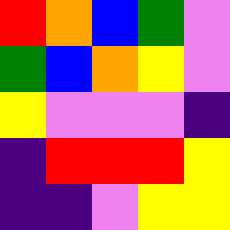[["red", "orange", "blue", "green", "violet"], ["green", "blue", "orange", "yellow", "violet"], ["yellow", "violet", "violet", "violet", "indigo"], ["indigo", "red", "red", "red", "yellow"], ["indigo", "indigo", "violet", "yellow", "yellow"]]